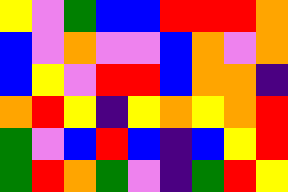[["yellow", "violet", "green", "blue", "blue", "red", "red", "red", "orange"], ["blue", "violet", "orange", "violet", "violet", "blue", "orange", "violet", "orange"], ["blue", "yellow", "violet", "red", "red", "blue", "orange", "orange", "indigo"], ["orange", "red", "yellow", "indigo", "yellow", "orange", "yellow", "orange", "red"], ["green", "violet", "blue", "red", "blue", "indigo", "blue", "yellow", "red"], ["green", "red", "orange", "green", "violet", "indigo", "green", "red", "yellow"]]